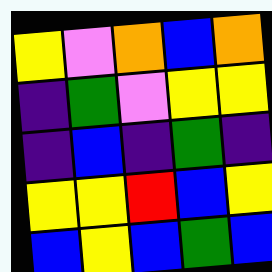[["yellow", "violet", "orange", "blue", "orange"], ["indigo", "green", "violet", "yellow", "yellow"], ["indigo", "blue", "indigo", "green", "indigo"], ["yellow", "yellow", "red", "blue", "yellow"], ["blue", "yellow", "blue", "green", "blue"]]